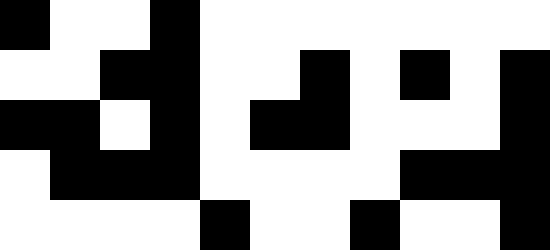[["black", "white", "white", "black", "white", "white", "white", "white", "white", "white", "white"], ["white", "white", "black", "black", "white", "white", "black", "white", "black", "white", "black"], ["black", "black", "white", "black", "white", "black", "black", "white", "white", "white", "black"], ["white", "black", "black", "black", "white", "white", "white", "white", "black", "black", "black"], ["white", "white", "white", "white", "black", "white", "white", "black", "white", "white", "black"]]